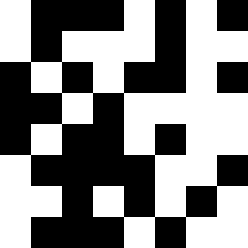[["white", "black", "black", "black", "white", "black", "white", "black"], ["white", "black", "white", "white", "white", "black", "white", "white"], ["black", "white", "black", "white", "black", "black", "white", "black"], ["black", "black", "white", "black", "white", "white", "white", "white"], ["black", "white", "black", "black", "white", "black", "white", "white"], ["white", "black", "black", "black", "black", "white", "white", "black"], ["white", "white", "black", "white", "black", "white", "black", "white"], ["white", "black", "black", "black", "white", "black", "white", "white"]]